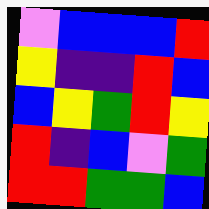[["violet", "blue", "blue", "blue", "red"], ["yellow", "indigo", "indigo", "red", "blue"], ["blue", "yellow", "green", "red", "yellow"], ["red", "indigo", "blue", "violet", "green"], ["red", "red", "green", "green", "blue"]]